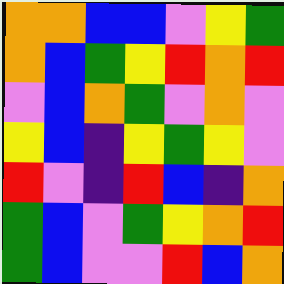[["orange", "orange", "blue", "blue", "violet", "yellow", "green"], ["orange", "blue", "green", "yellow", "red", "orange", "red"], ["violet", "blue", "orange", "green", "violet", "orange", "violet"], ["yellow", "blue", "indigo", "yellow", "green", "yellow", "violet"], ["red", "violet", "indigo", "red", "blue", "indigo", "orange"], ["green", "blue", "violet", "green", "yellow", "orange", "red"], ["green", "blue", "violet", "violet", "red", "blue", "orange"]]